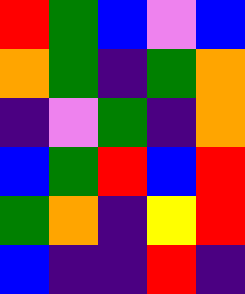[["red", "green", "blue", "violet", "blue"], ["orange", "green", "indigo", "green", "orange"], ["indigo", "violet", "green", "indigo", "orange"], ["blue", "green", "red", "blue", "red"], ["green", "orange", "indigo", "yellow", "red"], ["blue", "indigo", "indigo", "red", "indigo"]]